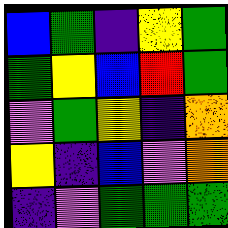[["blue", "green", "indigo", "yellow", "green"], ["green", "yellow", "blue", "red", "green"], ["violet", "green", "yellow", "indigo", "orange"], ["yellow", "indigo", "blue", "violet", "orange"], ["indigo", "violet", "green", "green", "green"]]